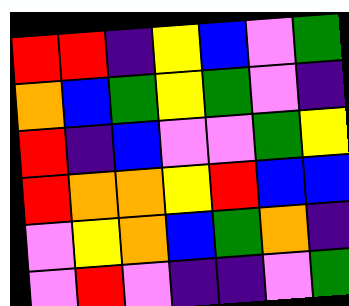[["red", "red", "indigo", "yellow", "blue", "violet", "green"], ["orange", "blue", "green", "yellow", "green", "violet", "indigo"], ["red", "indigo", "blue", "violet", "violet", "green", "yellow"], ["red", "orange", "orange", "yellow", "red", "blue", "blue"], ["violet", "yellow", "orange", "blue", "green", "orange", "indigo"], ["violet", "red", "violet", "indigo", "indigo", "violet", "green"]]